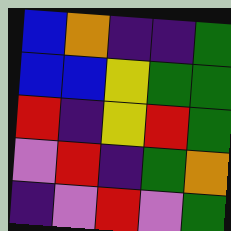[["blue", "orange", "indigo", "indigo", "green"], ["blue", "blue", "yellow", "green", "green"], ["red", "indigo", "yellow", "red", "green"], ["violet", "red", "indigo", "green", "orange"], ["indigo", "violet", "red", "violet", "green"]]